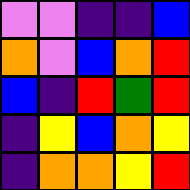[["violet", "violet", "indigo", "indigo", "blue"], ["orange", "violet", "blue", "orange", "red"], ["blue", "indigo", "red", "green", "red"], ["indigo", "yellow", "blue", "orange", "yellow"], ["indigo", "orange", "orange", "yellow", "red"]]